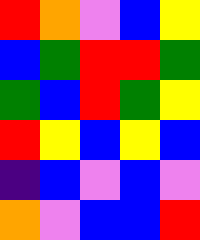[["red", "orange", "violet", "blue", "yellow"], ["blue", "green", "red", "red", "green"], ["green", "blue", "red", "green", "yellow"], ["red", "yellow", "blue", "yellow", "blue"], ["indigo", "blue", "violet", "blue", "violet"], ["orange", "violet", "blue", "blue", "red"]]